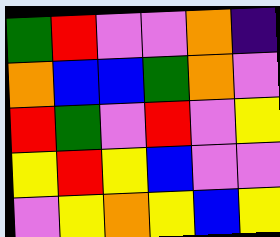[["green", "red", "violet", "violet", "orange", "indigo"], ["orange", "blue", "blue", "green", "orange", "violet"], ["red", "green", "violet", "red", "violet", "yellow"], ["yellow", "red", "yellow", "blue", "violet", "violet"], ["violet", "yellow", "orange", "yellow", "blue", "yellow"]]